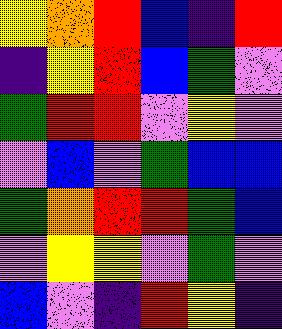[["yellow", "orange", "red", "blue", "indigo", "red"], ["indigo", "yellow", "red", "blue", "green", "violet"], ["green", "red", "red", "violet", "yellow", "violet"], ["violet", "blue", "violet", "green", "blue", "blue"], ["green", "orange", "red", "red", "green", "blue"], ["violet", "yellow", "yellow", "violet", "green", "violet"], ["blue", "violet", "indigo", "red", "yellow", "indigo"]]